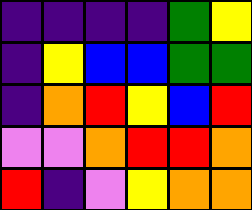[["indigo", "indigo", "indigo", "indigo", "green", "yellow"], ["indigo", "yellow", "blue", "blue", "green", "green"], ["indigo", "orange", "red", "yellow", "blue", "red"], ["violet", "violet", "orange", "red", "red", "orange"], ["red", "indigo", "violet", "yellow", "orange", "orange"]]